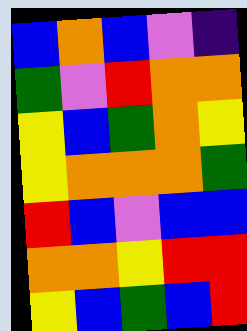[["blue", "orange", "blue", "violet", "indigo"], ["green", "violet", "red", "orange", "orange"], ["yellow", "blue", "green", "orange", "yellow"], ["yellow", "orange", "orange", "orange", "green"], ["red", "blue", "violet", "blue", "blue"], ["orange", "orange", "yellow", "red", "red"], ["yellow", "blue", "green", "blue", "red"]]